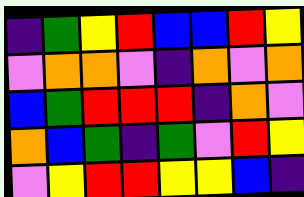[["indigo", "green", "yellow", "red", "blue", "blue", "red", "yellow"], ["violet", "orange", "orange", "violet", "indigo", "orange", "violet", "orange"], ["blue", "green", "red", "red", "red", "indigo", "orange", "violet"], ["orange", "blue", "green", "indigo", "green", "violet", "red", "yellow"], ["violet", "yellow", "red", "red", "yellow", "yellow", "blue", "indigo"]]